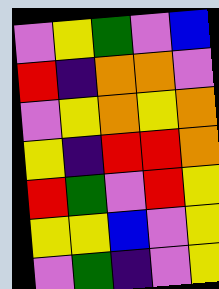[["violet", "yellow", "green", "violet", "blue"], ["red", "indigo", "orange", "orange", "violet"], ["violet", "yellow", "orange", "yellow", "orange"], ["yellow", "indigo", "red", "red", "orange"], ["red", "green", "violet", "red", "yellow"], ["yellow", "yellow", "blue", "violet", "yellow"], ["violet", "green", "indigo", "violet", "yellow"]]